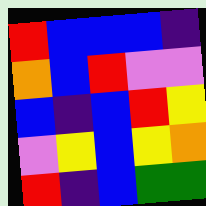[["red", "blue", "blue", "blue", "indigo"], ["orange", "blue", "red", "violet", "violet"], ["blue", "indigo", "blue", "red", "yellow"], ["violet", "yellow", "blue", "yellow", "orange"], ["red", "indigo", "blue", "green", "green"]]